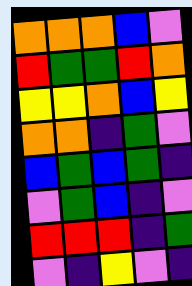[["orange", "orange", "orange", "blue", "violet"], ["red", "green", "green", "red", "orange"], ["yellow", "yellow", "orange", "blue", "yellow"], ["orange", "orange", "indigo", "green", "violet"], ["blue", "green", "blue", "green", "indigo"], ["violet", "green", "blue", "indigo", "violet"], ["red", "red", "red", "indigo", "green"], ["violet", "indigo", "yellow", "violet", "indigo"]]